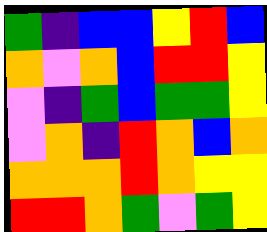[["green", "indigo", "blue", "blue", "yellow", "red", "blue"], ["orange", "violet", "orange", "blue", "red", "red", "yellow"], ["violet", "indigo", "green", "blue", "green", "green", "yellow"], ["violet", "orange", "indigo", "red", "orange", "blue", "orange"], ["orange", "orange", "orange", "red", "orange", "yellow", "yellow"], ["red", "red", "orange", "green", "violet", "green", "yellow"]]